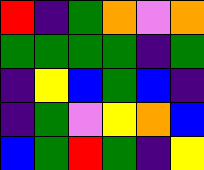[["red", "indigo", "green", "orange", "violet", "orange"], ["green", "green", "green", "green", "indigo", "green"], ["indigo", "yellow", "blue", "green", "blue", "indigo"], ["indigo", "green", "violet", "yellow", "orange", "blue"], ["blue", "green", "red", "green", "indigo", "yellow"]]